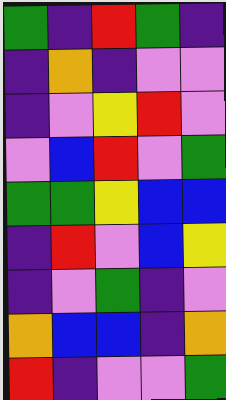[["green", "indigo", "red", "green", "indigo"], ["indigo", "orange", "indigo", "violet", "violet"], ["indigo", "violet", "yellow", "red", "violet"], ["violet", "blue", "red", "violet", "green"], ["green", "green", "yellow", "blue", "blue"], ["indigo", "red", "violet", "blue", "yellow"], ["indigo", "violet", "green", "indigo", "violet"], ["orange", "blue", "blue", "indigo", "orange"], ["red", "indigo", "violet", "violet", "green"]]